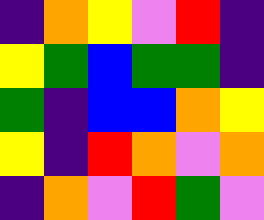[["indigo", "orange", "yellow", "violet", "red", "indigo"], ["yellow", "green", "blue", "green", "green", "indigo"], ["green", "indigo", "blue", "blue", "orange", "yellow"], ["yellow", "indigo", "red", "orange", "violet", "orange"], ["indigo", "orange", "violet", "red", "green", "violet"]]